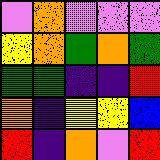[["violet", "orange", "violet", "violet", "violet"], ["yellow", "orange", "green", "orange", "green"], ["green", "green", "indigo", "indigo", "red"], ["orange", "indigo", "yellow", "yellow", "blue"], ["red", "indigo", "orange", "violet", "red"]]